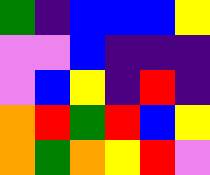[["green", "indigo", "blue", "blue", "blue", "yellow"], ["violet", "violet", "blue", "indigo", "indigo", "indigo"], ["violet", "blue", "yellow", "indigo", "red", "indigo"], ["orange", "red", "green", "red", "blue", "yellow"], ["orange", "green", "orange", "yellow", "red", "violet"]]